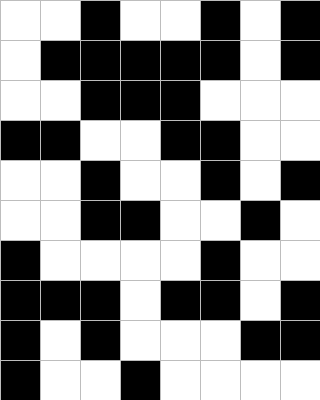[["white", "white", "black", "white", "white", "black", "white", "black"], ["white", "black", "black", "black", "black", "black", "white", "black"], ["white", "white", "black", "black", "black", "white", "white", "white"], ["black", "black", "white", "white", "black", "black", "white", "white"], ["white", "white", "black", "white", "white", "black", "white", "black"], ["white", "white", "black", "black", "white", "white", "black", "white"], ["black", "white", "white", "white", "white", "black", "white", "white"], ["black", "black", "black", "white", "black", "black", "white", "black"], ["black", "white", "black", "white", "white", "white", "black", "black"], ["black", "white", "white", "black", "white", "white", "white", "white"]]